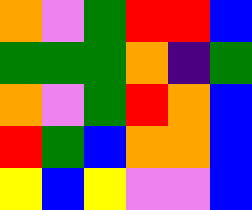[["orange", "violet", "green", "red", "red", "blue"], ["green", "green", "green", "orange", "indigo", "green"], ["orange", "violet", "green", "red", "orange", "blue"], ["red", "green", "blue", "orange", "orange", "blue"], ["yellow", "blue", "yellow", "violet", "violet", "blue"]]